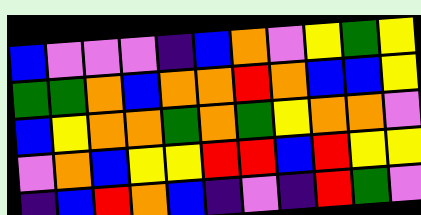[["blue", "violet", "violet", "violet", "indigo", "blue", "orange", "violet", "yellow", "green", "yellow"], ["green", "green", "orange", "blue", "orange", "orange", "red", "orange", "blue", "blue", "yellow"], ["blue", "yellow", "orange", "orange", "green", "orange", "green", "yellow", "orange", "orange", "violet"], ["violet", "orange", "blue", "yellow", "yellow", "red", "red", "blue", "red", "yellow", "yellow"], ["indigo", "blue", "red", "orange", "blue", "indigo", "violet", "indigo", "red", "green", "violet"]]